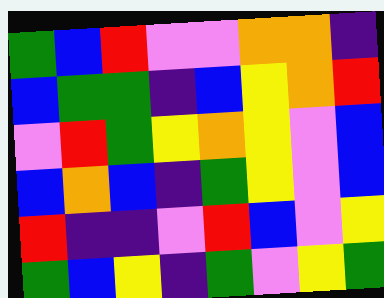[["green", "blue", "red", "violet", "violet", "orange", "orange", "indigo"], ["blue", "green", "green", "indigo", "blue", "yellow", "orange", "red"], ["violet", "red", "green", "yellow", "orange", "yellow", "violet", "blue"], ["blue", "orange", "blue", "indigo", "green", "yellow", "violet", "blue"], ["red", "indigo", "indigo", "violet", "red", "blue", "violet", "yellow"], ["green", "blue", "yellow", "indigo", "green", "violet", "yellow", "green"]]